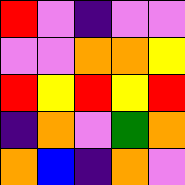[["red", "violet", "indigo", "violet", "violet"], ["violet", "violet", "orange", "orange", "yellow"], ["red", "yellow", "red", "yellow", "red"], ["indigo", "orange", "violet", "green", "orange"], ["orange", "blue", "indigo", "orange", "violet"]]